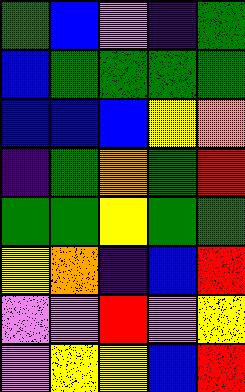[["green", "blue", "violet", "indigo", "green"], ["blue", "green", "green", "green", "green"], ["blue", "blue", "blue", "yellow", "orange"], ["indigo", "green", "orange", "green", "red"], ["green", "green", "yellow", "green", "green"], ["yellow", "orange", "indigo", "blue", "red"], ["violet", "violet", "red", "violet", "yellow"], ["violet", "yellow", "yellow", "blue", "red"]]